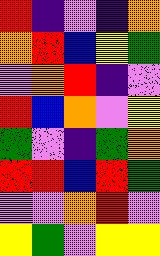[["red", "indigo", "violet", "indigo", "orange"], ["orange", "red", "blue", "yellow", "green"], ["violet", "orange", "red", "indigo", "violet"], ["red", "blue", "orange", "violet", "yellow"], ["green", "violet", "indigo", "green", "orange"], ["red", "red", "blue", "red", "green"], ["violet", "violet", "orange", "red", "violet"], ["yellow", "green", "violet", "yellow", "yellow"]]